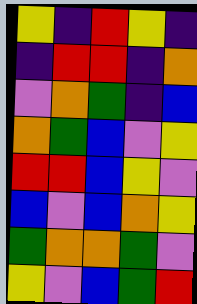[["yellow", "indigo", "red", "yellow", "indigo"], ["indigo", "red", "red", "indigo", "orange"], ["violet", "orange", "green", "indigo", "blue"], ["orange", "green", "blue", "violet", "yellow"], ["red", "red", "blue", "yellow", "violet"], ["blue", "violet", "blue", "orange", "yellow"], ["green", "orange", "orange", "green", "violet"], ["yellow", "violet", "blue", "green", "red"]]